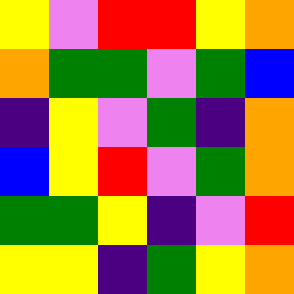[["yellow", "violet", "red", "red", "yellow", "orange"], ["orange", "green", "green", "violet", "green", "blue"], ["indigo", "yellow", "violet", "green", "indigo", "orange"], ["blue", "yellow", "red", "violet", "green", "orange"], ["green", "green", "yellow", "indigo", "violet", "red"], ["yellow", "yellow", "indigo", "green", "yellow", "orange"]]